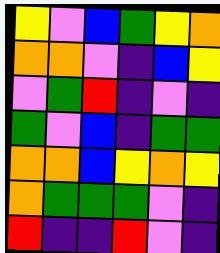[["yellow", "violet", "blue", "green", "yellow", "orange"], ["orange", "orange", "violet", "indigo", "blue", "yellow"], ["violet", "green", "red", "indigo", "violet", "indigo"], ["green", "violet", "blue", "indigo", "green", "green"], ["orange", "orange", "blue", "yellow", "orange", "yellow"], ["orange", "green", "green", "green", "violet", "indigo"], ["red", "indigo", "indigo", "red", "violet", "indigo"]]